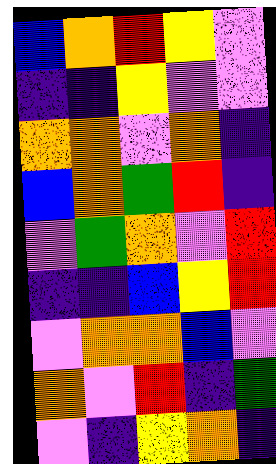[["blue", "orange", "red", "yellow", "violet"], ["indigo", "indigo", "yellow", "violet", "violet"], ["orange", "orange", "violet", "orange", "indigo"], ["blue", "orange", "green", "red", "indigo"], ["violet", "green", "orange", "violet", "red"], ["indigo", "indigo", "blue", "yellow", "red"], ["violet", "orange", "orange", "blue", "violet"], ["orange", "violet", "red", "indigo", "green"], ["violet", "indigo", "yellow", "orange", "indigo"]]